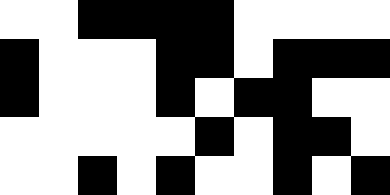[["white", "white", "black", "black", "black", "black", "white", "white", "white", "white"], ["black", "white", "white", "white", "black", "black", "white", "black", "black", "black"], ["black", "white", "white", "white", "black", "white", "black", "black", "white", "white"], ["white", "white", "white", "white", "white", "black", "white", "black", "black", "white"], ["white", "white", "black", "white", "black", "white", "white", "black", "white", "black"]]